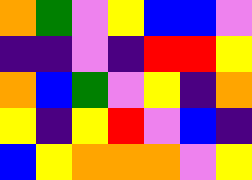[["orange", "green", "violet", "yellow", "blue", "blue", "violet"], ["indigo", "indigo", "violet", "indigo", "red", "red", "yellow"], ["orange", "blue", "green", "violet", "yellow", "indigo", "orange"], ["yellow", "indigo", "yellow", "red", "violet", "blue", "indigo"], ["blue", "yellow", "orange", "orange", "orange", "violet", "yellow"]]